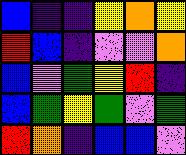[["blue", "indigo", "indigo", "yellow", "orange", "yellow"], ["red", "blue", "indigo", "violet", "violet", "orange"], ["blue", "violet", "green", "yellow", "red", "indigo"], ["blue", "green", "yellow", "green", "violet", "green"], ["red", "orange", "indigo", "blue", "blue", "violet"]]